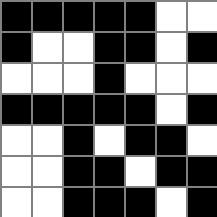[["black", "black", "black", "black", "black", "white", "white"], ["black", "white", "white", "black", "black", "white", "black"], ["white", "white", "white", "black", "white", "white", "white"], ["black", "black", "black", "black", "black", "white", "black"], ["white", "white", "black", "white", "black", "black", "white"], ["white", "white", "black", "black", "white", "black", "black"], ["white", "white", "black", "black", "black", "white", "black"]]